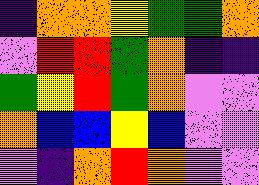[["indigo", "orange", "orange", "yellow", "green", "green", "orange"], ["violet", "red", "red", "green", "orange", "indigo", "indigo"], ["green", "yellow", "red", "green", "orange", "violet", "violet"], ["orange", "blue", "blue", "yellow", "blue", "violet", "violet"], ["violet", "indigo", "orange", "red", "orange", "violet", "violet"]]